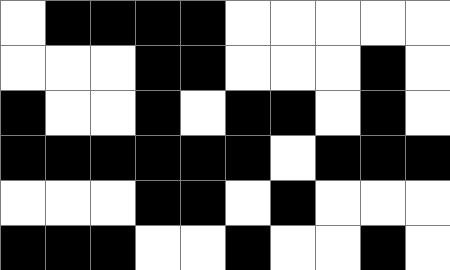[["white", "black", "black", "black", "black", "white", "white", "white", "white", "white"], ["white", "white", "white", "black", "black", "white", "white", "white", "black", "white"], ["black", "white", "white", "black", "white", "black", "black", "white", "black", "white"], ["black", "black", "black", "black", "black", "black", "white", "black", "black", "black"], ["white", "white", "white", "black", "black", "white", "black", "white", "white", "white"], ["black", "black", "black", "white", "white", "black", "white", "white", "black", "white"]]